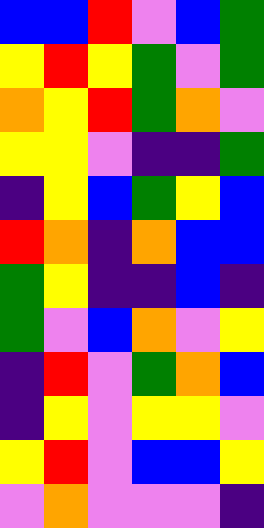[["blue", "blue", "red", "violet", "blue", "green"], ["yellow", "red", "yellow", "green", "violet", "green"], ["orange", "yellow", "red", "green", "orange", "violet"], ["yellow", "yellow", "violet", "indigo", "indigo", "green"], ["indigo", "yellow", "blue", "green", "yellow", "blue"], ["red", "orange", "indigo", "orange", "blue", "blue"], ["green", "yellow", "indigo", "indigo", "blue", "indigo"], ["green", "violet", "blue", "orange", "violet", "yellow"], ["indigo", "red", "violet", "green", "orange", "blue"], ["indigo", "yellow", "violet", "yellow", "yellow", "violet"], ["yellow", "red", "violet", "blue", "blue", "yellow"], ["violet", "orange", "violet", "violet", "violet", "indigo"]]